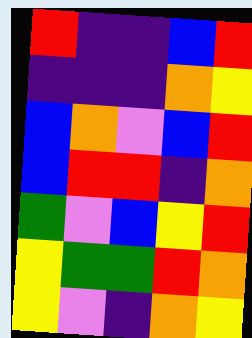[["red", "indigo", "indigo", "blue", "red"], ["indigo", "indigo", "indigo", "orange", "yellow"], ["blue", "orange", "violet", "blue", "red"], ["blue", "red", "red", "indigo", "orange"], ["green", "violet", "blue", "yellow", "red"], ["yellow", "green", "green", "red", "orange"], ["yellow", "violet", "indigo", "orange", "yellow"]]